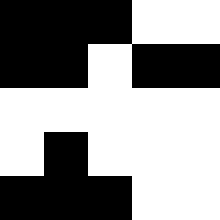[["black", "black", "black", "white", "white"], ["black", "black", "white", "black", "black"], ["white", "white", "white", "white", "white"], ["white", "black", "white", "white", "white"], ["black", "black", "black", "white", "white"]]